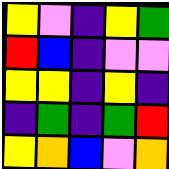[["yellow", "violet", "indigo", "yellow", "green"], ["red", "blue", "indigo", "violet", "violet"], ["yellow", "yellow", "indigo", "yellow", "indigo"], ["indigo", "green", "indigo", "green", "red"], ["yellow", "orange", "blue", "violet", "orange"]]